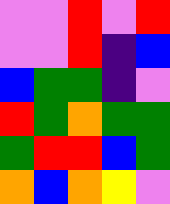[["violet", "violet", "red", "violet", "red"], ["violet", "violet", "red", "indigo", "blue"], ["blue", "green", "green", "indigo", "violet"], ["red", "green", "orange", "green", "green"], ["green", "red", "red", "blue", "green"], ["orange", "blue", "orange", "yellow", "violet"]]